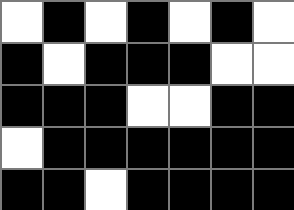[["white", "black", "white", "black", "white", "black", "white"], ["black", "white", "black", "black", "black", "white", "white"], ["black", "black", "black", "white", "white", "black", "black"], ["white", "black", "black", "black", "black", "black", "black"], ["black", "black", "white", "black", "black", "black", "black"]]